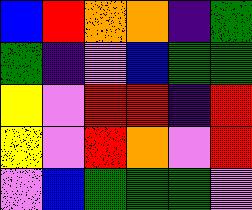[["blue", "red", "orange", "orange", "indigo", "green"], ["green", "indigo", "violet", "blue", "green", "green"], ["yellow", "violet", "red", "red", "indigo", "red"], ["yellow", "violet", "red", "orange", "violet", "red"], ["violet", "blue", "green", "green", "green", "violet"]]